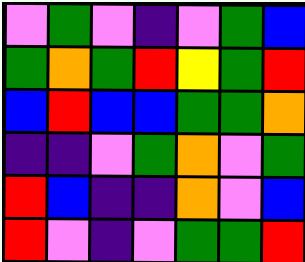[["violet", "green", "violet", "indigo", "violet", "green", "blue"], ["green", "orange", "green", "red", "yellow", "green", "red"], ["blue", "red", "blue", "blue", "green", "green", "orange"], ["indigo", "indigo", "violet", "green", "orange", "violet", "green"], ["red", "blue", "indigo", "indigo", "orange", "violet", "blue"], ["red", "violet", "indigo", "violet", "green", "green", "red"]]